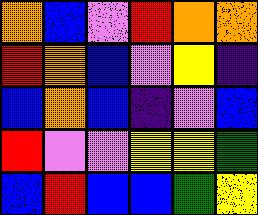[["orange", "blue", "violet", "red", "orange", "orange"], ["red", "orange", "blue", "violet", "yellow", "indigo"], ["blue", "orange", "blue", "indigo", "violet", "blue"], ["red", "violet", "violet", "yellow", "yellow", "green"], ["blue", "red", "blue", "blue", "green", "yellow"]]